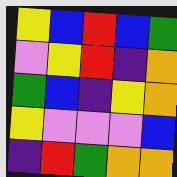[["yellow", "blue", "red", "blue", "green"], ["violet", "yellow", "red", "indigo", "orange"], ["green", "blue", "indigo", "yellow", "orange"], ["yellow", "violet", "violet", "violet", "blue"], ["indigo", "red", "green", "orange", "orange"]]